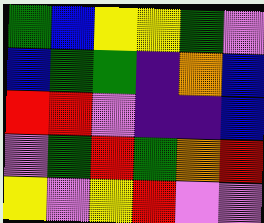[["green", "blue", "yellow", "yellow", "green", "violet"], ["blue", "green", "green", "indigo", "orange", "blue"], ["red", "red", "violet", "indigo", "indigo", "blue"], ["violet", "green", "red", "green", "orange", "red"], ["yellow", "violet", "yellow", "red", "violet", "violet"]]